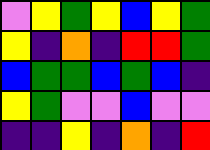[["violet", "yellow", "green", "yellow", "blue", "yellow", "green"], ["yellow", "indigo", "orange", "indigo", "red", "red", "green"], ["blue", "green", "green", "blue", "green", "blue", "indigo"], ["yellow", "green", "violet", "violet", "blue", "violet", "violet"], ["indigo", "indigo", "yellow", "indigo", "orange", "indigo", "red"]]